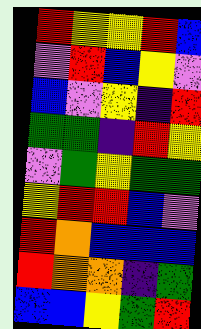[["red", "yellow", "yellow", "red", "blue"], ["violet", "red", "blue", "yellow", "violet"], ["blue", "violet", "yellow", "indigo", "red"], ["green", "green", "indigo", "red", "yellow"], ["violet", "green", "yellow", "green", "green"], ["yellow", "red", "red", "blue", "violet"], ["red", "orange", "blue", "blue", "blue"], ["red", "orange", "orange", "indigo", "green"], ["blue", "blue", "yellow", "green", "red"]]